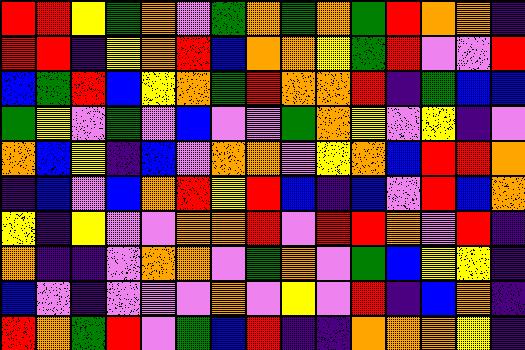[["red", "red", "yellow", "green", "orange", "violet", "green", "orange", "green", "orange", "green", "red", "orange", "orange", "indigo"], ["red", "red", "indigo", "yellow", "orange", "red", "blue", "orange", "orange", "yellow", "green", "red", "violet", "violet", "red"], ["blue", "green", "red", "blue", "yellow", "orange", "green", "red", "orange", "orange", "red", "indigo", "green", "blue", "blue"], ["green", "yellow", "violet", "green", "violet", "blue", "violet", "violet", "green", "orange", "yellow", "violet", "yellow", "indigo", "violet"], ["orange", "blue", "yellow", "indigo", "blue", "violet", "orange", "orange", "violet", "yellow", "orange", "blue", "red", "red", "orange"], ["indigo", "blue", "violet", "blue", "orange", "red", "yellow", "red", "blue", "indigo", "blue", "violet", "red", "blue", "orange"], ["yellow", "indigo", "yellow", "violet", "violet", "orange", "orange", "red", "violet", "red", "red", "orange", "violet", "red", "indigo"], ["orange", "indigo", "indigo", "violet", "orange", "orange", "violet", "green", "orange", "violet", "green", "blue", "yellow", "yellow", "indigo"], ["blue", "violet", "indigo", "violet", "violet", "violet", "orange", "violet", "yellow", "violet", "red", "indigo", "blue", "orange", "indigo"], ["red", "orange", "green", "red", "violet", "green", "blue", "red", "indigo", "indigo", "orange", "orange", "orange", "yellow", "indigo"]]